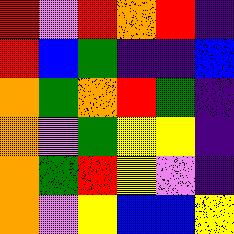[["red", "violet", "red", "orange", "red", "indigo"], ["red", "blue", "green", "indigo", "indigo", "blue"], ["orange", "green", "orange", "red", "green", "indigo"], ["orange", "violet", "green", "yellow", "yellow", "indigo"], ["orange", "green", "red", "yellow", "violet", "indigo"], ["orange", "violet", "yellow", "blue", "blue", "yellow"]]